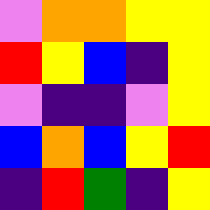[["violet", "orange", "orange", "yellow", "yellow"], ["red", "yellow", "blue", "indigo", "yellow"], ["violet", "indigo", "indigo", "violet", "yellow"], ["blue", "orange", "blue", "yellow", "red"], ["indigo", "red", "green", "indigo", "yellow"]]